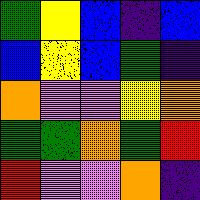[["green", "yellow", "blue", "indigo", "blue"], ["blue", "yellow", "blue", "green", "indigo"], ["orange", "violet", "violet", "yellow", "orange"], ["green", "green", "orange", "green", "red"], ["red", "violet", "violet", "orange", "indigo"]]